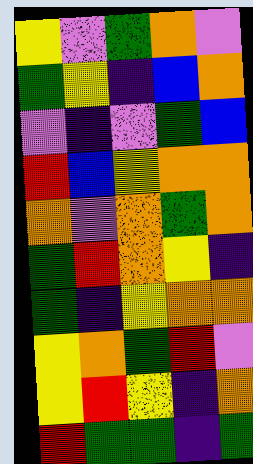[["yellow", "violet", "green", "orange", "violet"], ["green", "yellow", "indigo", "blue", "orange"], ["violet", "indigo", "violet", "green", "blue"], ["red", "blue", "yellow", "orange", "orange"], ["orange", "violet", "orange", "green", "orange"], ["green", "red", "orange", "yellow", "indigo"], ["green", "indigo", "yellow", "orange", "orange"], ["yellow", "orange", "green", "red", "violet"], ["yellow", "red", "yellow", "indigo", "orange"], ["red", "green", "green", "indigo", "green"]]